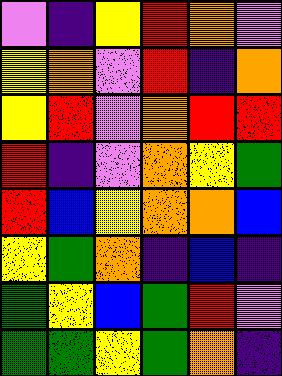[["violet", "indigo", "yellow", "red", "orange", "violet"], ["yellow", "orange", "violet", "red", "indigo", "orange"], ["yellow", "red", "violet", "orange", "red", "red"], ["red", "indigo", "violet", "orange", "yellow", "green"], ["red", "blue", "yellow", "orange", "orange", "blue"], ["yellow", "green", "orange", "indigo", "blue", "indigo"], ["green", "yellow", "blue", "green", "red", "violet"], ["green", "green", "yellow", "green", "orange", "indigo"]]